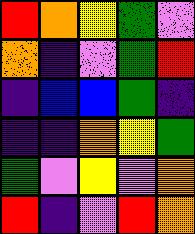[["red", "orange", "yellow", "green", "violet"], ["orange", "indigo", "violet", "green", "red"], ["indigo", "blue", "blue", "green", "indigo"], ["indigo", "indigo", "orange", "yellow", "green"], ["green", "violet", "yellow", "violet", "orange"], ["red", "indigo", "violet", "red", "orange"]]